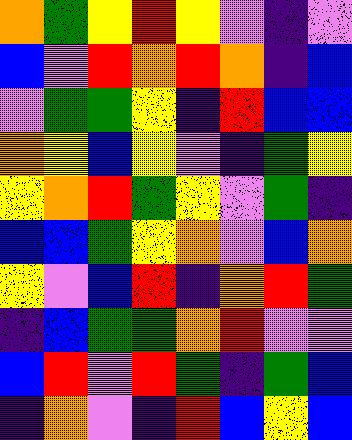[["orange", "green", "yellow", "red", "yellow", "violet", "indigo", "violet"], ["blue", "violet", "red", "orange", "red", "orange", "indigo", "blue"], ["violet", "green", "green", "yellow", "indigo", "red", "blue", "blue"], ["orange", "yellow", "blue", "yellow", "violet", "indigo", "green", "yellow"], ["yellow", "orange", "red", "green", "yellow", "violet", "green", "indigo"], ["blue", "blue", "green", "yellow", "orange", "violet", "blue", "orange"], ["yellow", "violet", "blue", "red", "indigo", "orange", "red", "green"], ["indigo", "blue", "green", "green", "orange", "red", "violet", "violet"], ["blue", "red", "violet", "red", "green", "indigo", "green", "blue"], ["indigo", "orange", "violet", "indigo", "red", "blue", "yellow", "blue"]]